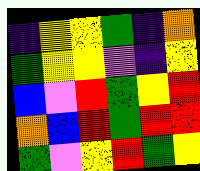[["indigo", "yellow", "yellow", "green", "indigo", "orange"], ["green", "yellow", "yellow", "violet", "indigo", "yellow"], ["blue", "violet", "red", "green", "yellow", "red"], ["orange", "blue", "red", "green", "red", "red"], ["green", "violet", "yellow", "red", "green", "yellow"]]